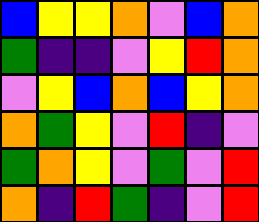[["blue", "yellow", "yellow", "orange", "violet", "blue", "orange"], ["green", "indigo", "indigo", "violet", "yellow", "red", "orange"], ["violet", "yellow", "blue", "orange", "blue", "yellow", "orange"], ["orange", "green", "yellow", "violet", "red", "indigo", "violet"], ["green", "orange", "yellow", "violet", "green", "violet", "red"], ["orange", "indigo", "red", "green", "indigo", "violet", "red"]]